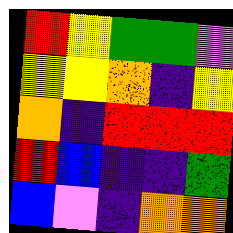[["red", "yellow", "green", "green", "violet"], ["yellow", "yellow", "orange", "indigo", "yellow"], ["orange", "indigo", "red", "red", "red"], ["red", "blue", "indigo", "indigo", "green"], ["blue", "violet", "indigo", "orange", "orange"]]